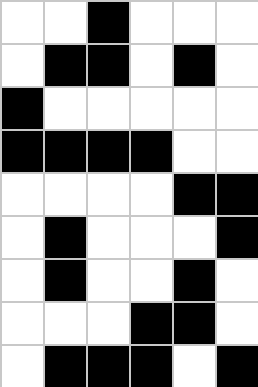[["white", "white", "black", "white", "white", "white"], ["white", "black", "black", "white", "black", "white"], ["black", "white", "white", "white", "white", "white"], ["black", "black", "black", "black", "white", "white"], ["white", "white", "white", "white", "black", "black"], ["white", "black", "white", "white", "white", "black"], ["white", "black", "white", "white", "black", "white"], ["white", "white", "white", "black", "black", "white"], ["white", "black", "black", "black", "white", "black"]]